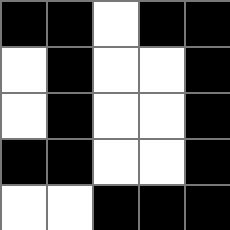[["black", "black", "white", "black", "black"], ["white", "black", "white", "white", "black"], ["white", "black", "white", "white", "black"], ["black", "black", "white", "white", "black"], ["white", "white", "black", "black", "black"]]